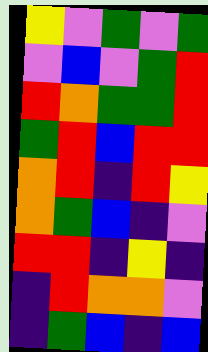[["yellow", "violet", "green", "violet", "green"], ["violet", "blue", "violet", "green", "red"], ["red", "orange", "green", "green", "red"], ["green", "red", "blue", "red", "red"], ["orange", "red", "indigo", "red", "yellow"], ["orange", "green", "blue", "indigo", "violet"], ["red", "red", "indigo", "yellow", "indigo"], ["indigo", "red", "orange", "orange", "violet"], ["indigo", "green", "blue", "indigo", "blue"]]